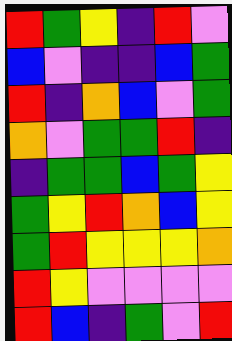[["red", "green", "yellow", "indigo", "red", "violet"], ["blue", "violet", "indigo", "indigo", "blue", "green"], ["red", "indigo", "orange", "blue", "violet", "green"], ["orange", "violet", "green", "green", "red", "indigo"], ["indigo", "green", "green", "blue", "green", "yellow"], ["green", "yellow", "red", "orange", "blue", "yellow"], ["green", "red", "yellow", "yellow", "yellow", "orange"], ["red", "yellow", "violet", "violet", "violet", "violet"], ["red", "blue", "indigo", "green", "violet", "red"]]